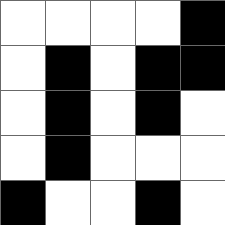[["white", "white", "white", "white", "black"], ["white", "black", "white", "black", "black"], ["white", "black", "white", "black", "white"], ["white", "black", "white", "white", "white"], ["black", "white", "white", "black", "white"]]